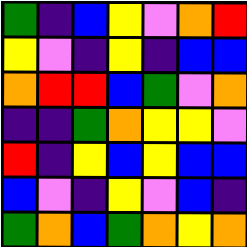[["green", "indigo", "blue", "yellow", "violet", "orange", "red"], ["yellow", "violet", "indigo", "yellow", "indigo", "blue", "blue"], ["orange", "red", "red", "blue", "green", "violet", "orange"], ["indigo", "indigo", "green", "orange", "yellow", "yellow", "violet"], ["red", "indigo", "yellow", "blue", "yellow", "blue", "blue"], ["blue", "violet", "indigo", "yellow", "violet", "blue", "indigo"], ["green", "orange", "blue", "green", "orange", "yellow", "orange"]]